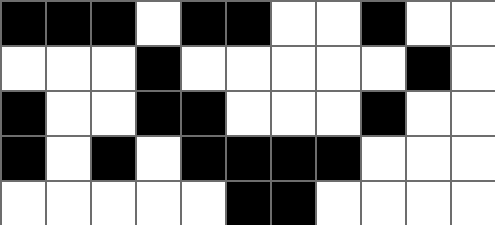[["black", "black", "black", "white", "black", "black", "white", "white", "black", "white", "white"], ["white", "white", "white", "black", "white", "white", "white", "white", "white", "black", "white"], ["black", "white", "white", "black", "black", "white", "white", "white", "black", "white", "white"], ["black", "white", "black", "white", "black", "black", "black", "black", "white", "white", "white"], ["white", "white", "white", "white", "white", "black", "black", "white", "white", "white", "white"]]